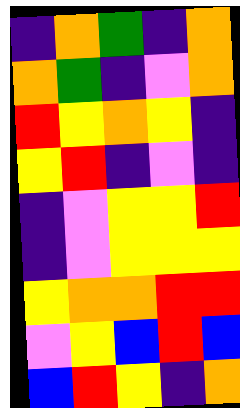[["indigo", "orange", "green", "indigo", "orange"], ["orange", "green", "indigo", "violet", "orange"], ["red", "yellow", "orange", "yellow", "indigo"], ["yellow", "red", "indigo", "violet", "indigo"], ["indigo", "violet", "yellow", "yellow", "red"], ["indigo", "violet", "yellow", "yellow", "yellow"], ["yellow", "orange", "orange", "red", "red"], ["violet", "yellow", "blue", "red", "blue"], ["blue", "red", "yellow", "indigo", "orange"]]